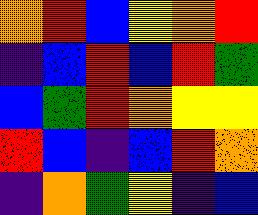[["orange", "red", "blue", "yellow", "orange", "red"], ["indigo", "blue", "red", "blue", "red", "green"], ["blue", "green", "red", "orange", "yellow", "yellow"], ["red", "blue", "indigo", "blue", "red", "orange"], ["indigo", "orange", "green", "yellow", "indigo", "blue"]]